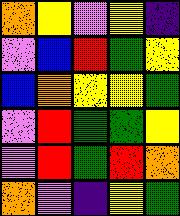[["orange", "yellow", "violet", "yellow", "indigo"], ["violet", "blue", "red", "green", "yellow"], ["blue", "orange", "yellow", "yellow", "green"], ["violet", "red", "green", "green", "yellow"], ["violet", "red", "green", "red", "orange"], ["orange", "violet", "indigo", "yellow", "green"]]